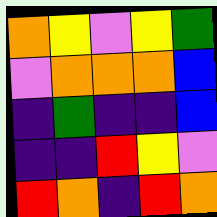[["orange", "yellow", "violet", "yellow", "green"], ["violet", "orange", "orange", "orange", "blue"], ["indigo", "green", "indigo", "indigo", "blue"], ["indigo", "indigo", "red", "yellow", "violet"], ["red", "orange", "indigo", "red", "orange"]]